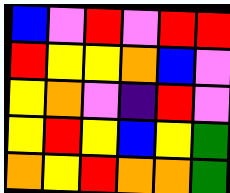[["blue", "violet", "red", "violet", "red", "red"], ["red", "yellow", "yellow", "orange", "blue", "violet"], ["yellow", "orange", "violet", "indigo", "red", "violet"], ["yellow", "red", "yellow", "blue", "yellow", "green"], ["orange", "yellow", "red", "orange", "orange", "green"]]